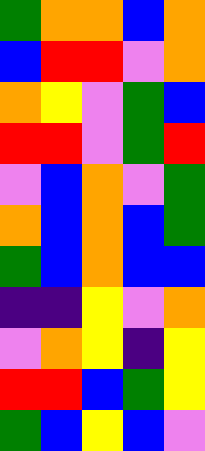[["green", "orange", "orange", "blue", "orange"], ["blue", "red", "red", "violet", "orange"], ["orange", "yellow", "violet", "green", "blue"], ["red", "red", "violet", "green", "red"], ["violet", "blue", "orange", "violet", "green"], ["orange", "blue", "orange", "blue", "green"], ["green", "blue", "orange", "blue", "blue"], ["indigo", "indigo", "yellow", "violet", "orange"], ["violet", "orange", "yellow", "indigo", "yellow"], ["red", "red", "blue", "green", "yellow"], ["green", "blue", "yellow", "blue", "violet"]]